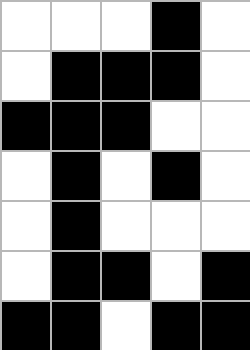[["white", "white", "white", "black", "white"], ["white", "black", "black", "black", "white"], ["black", "black", "black", "white", "white"], ["white", "black", "white", "black", "white"], ["white", "black", "white", "white", "white"], ["white", "black", "black", "white", "black"], ["black", "black", "white", "black", "black"]]